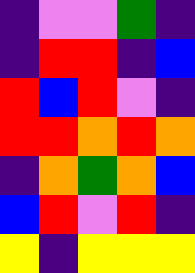[["indigo", "violet", "violet", "green", "indigo"], ["indigo", "red", "red", "indigo", "blue"], ["red", "blue", "red", "violet", "indigo"], ["red", "red", "orange", "red", "orange"], ["indigo", "orange", "green", "orange", "blue"], ["blue", "red", "violet", "red", "indigo"], ["yellow", "indigo", "yellow", "yellow", "yellow"]]